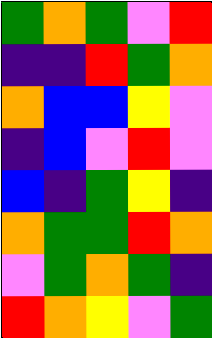[["green", "orange", "green", "violet", "red"], ["indigo", "indigo", "red", "green", "orange"], ["orange", "blue", "blue", "yellow", "violet"], ["indigo", "blue", "violet", "red", "violet"], ["blue", "indigo", "green", "yellow", "indigo"], ["orange", "green", "green", "red", "orange"], ["violet", "green", "orange", "green", "indigo"], ["red", "orange", "yellow", "violet", "green"]]